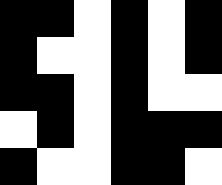[["black", "black", "white", "black", "white", "black"], ["black", "white", "white", "black", "white", "black"], ["black", "black", "white", "black", "white", "white"], ["white", "black", "white", "black", "black", "black"], ["black", "white", "white", "black", "black", "white"]]